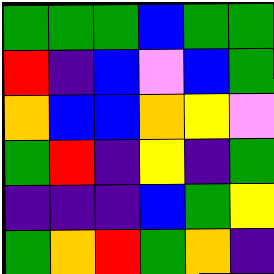[["green", "green", "green", "blue", "green", "green"], ["red", "indigo", "blue", "violet", "blue", "green"], ["orange", "blue", "blue", "orange", "yellow", "violet"], ["green", "red", "indigo", "yellow", "indigo", "green"], ["indigo", "indigo", "indigo", "blue", "green", "yellow"], ["green", "orange", "red", "green", "orange", "indigo"]]